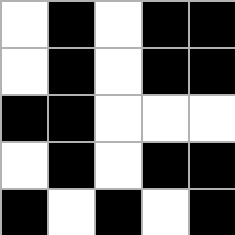[["white", "black", "white", "black", "black"], ["white", "black", "white", "black", "black"], ["black", "black", "white", "white", "white"], ["white", "black", "white", "black", "black"], ["black", "white", "black", "white", "black"]]